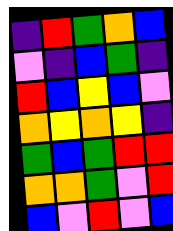[["indigo", "red", "green", "orange", "blue"], ["violet", "indigo", "blue", "green", "indigo"], ["red", "blue", "yellow", "blue", "violet"], ["orange", "yellow", "orange", "yellow", "indigo"], ["green", "blue", "green", "red", "red"], ["orange", "orange", "green", "violet", "red"], ["blue", "violet", "red", "violet", "blue"]]